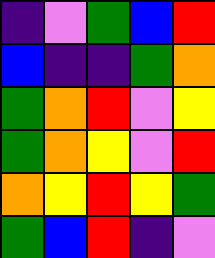[["indigo", "violet", "green", "blue", "red"], ["blue", "indigo", "indigo", "green", "orange"], ["green", "orange", "red", "violet", "yellow"], ["green", "orange", "yellow", "violet", "red"], ["orange", "yellow", "red", "yellow", "green"], ["green", "blue", "red", "indigo", "violet"]]